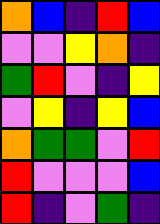[["orange", "blue", "indigo", "red", "blue"], ["violet", "violet", "yellow", "orange", "indigo"], ["green", "red", "violet", "indigo", "yellow"], ["violet", "yellow", "indigo", "yellow", "blue"], ["orange", "green", "green", "violet", "red"], ["red", "violet", "violet", "violet", "blue"], ["red", "indigo", "violet", "green", "indigo"]]